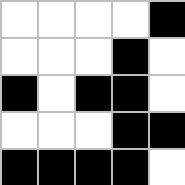[["white", "white", "white", "white", "black"], ["white", "white", "white", "black", "white"], ["black", "white", "black", "black", "white"], ["white", "white", "white", "black", "black"], ["black", "black", "black", "black", "white"]]